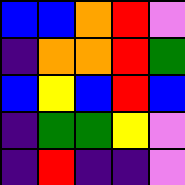[["blue", "blue", "orange", "red", "violet"], ["indigo", "orange", "orange", "red", "green"], ["blue", "yellow", "blue", "red", "blue"], ["indigo", "green", "green", "yellow", "violet"], ["indigo", "red", "indigo", "indigo", "violet"]]